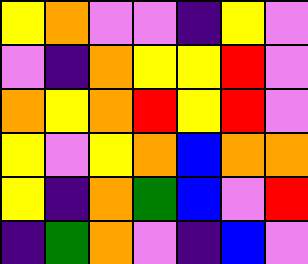[["yellow", "orange", "violet", "violet", "indigo", "yellow", "violet"], ["violet", "indigo", "orange", "yellow", "yellow", "red", "violet"], ["orange", "yellow", "orange", "red", "yellow", "red", "violet"], ["yellow", "violet", "yellow", "orange", "blue", "orange", "orange"], ["yellow", "indigo", "orange", "green", "blue", "violet", "red"], ["indigo", "green", "orange", "violet", "indigo", "blue", "violet"]]